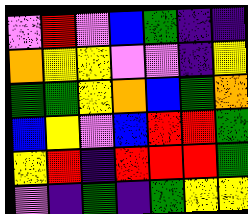[["violet", "red", "violet", "blue", "green", "indigo", "indigo"], ["orange", "yellow", "yellow", "violet", "violet", "indigo", "yellow"], ["green", "green", "yellow", "orange", "blue", "green", "orange"], ["blue", "yellow", "violet", "blue", "red", "red", "green"], ["yellow", "red", "indigo", "red", "red", "red", "green"], ["violet", "indigo", "green", "indigo", "green", "yellow", "yellow"]]